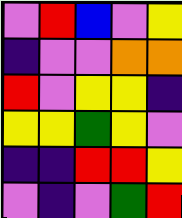[["violet", "red", "blue", "violet", "yellow"], ["indigo", "violet", "violet", "orange", "orange"], ["red", "violet", "yellow", "yellow", "indigo"], ["yellow", "yellow", "green", "yellow", "violet"], ["indigo", "indigo", "red", "red", "yellow"], ["violet", "indigo", "violet", "green", "red"]]